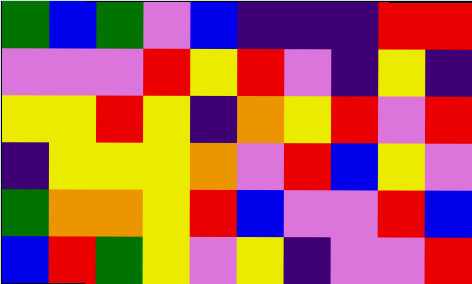[["green", "blue", "green", "violet", "blue", "indigo", "indigo", "indigo", "red", "red"], ["violet", "violet", "violet", "red", "yellow", "red", "violet", "indigo", "yellow", "indigo"], ["yellow", "yellow", "red", "yellow", "indigo", "orange", "yellow", "red", "violet", "red"], ["indigo", "yellow", "yellow", "yellow", "orange", "violet", "red", "blue", "yellow", "violet"], ["green", "orange", "orange", "yellow", "red", "blue", "violet", "violet", "red", "blue"], ["blue", "red", "green", "yellow", "violet", "yellow", "indigo", "violet", "violet", "red"]]